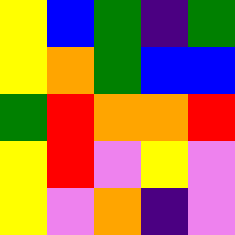[["yellow", "blue", "green", "indigo", "green"], ["yellow", "orange", "green", "blue", "blue"], ["green", "red", "orange", "orange", "red"], ["yellow", "red", "violet", "yellow", "violet"], ["yellow", "violet", "orange", "indigo", "violet"]]